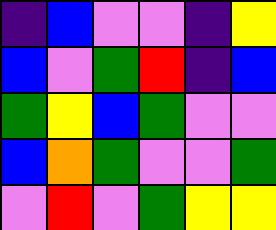[["indigo", "blue", "violet", "violet", "indigo", "yellow"], ["blue", "violet", "green", "red", "indigo", "blue"], ["green", "yellow", "blue", "green", "violet", "violet"], ["blue", "orange", "green", "violet", "violet", "green"], ["violet", "red", "violet", "green", "yellow", "yellow"]]